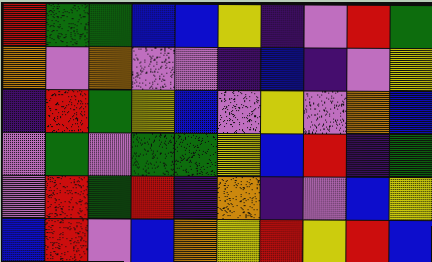[["red", "green", "green", "blue", "blue", "yellow", "indigo", "violet", "red", "green"], ["orange", "violet", "orange", "violet", "violet", "indigo", "blue", "indigo", "violet", "yellow"], ["indigo", "red", "green", "yellow", "blue", "violet", "yellow", "violet", "orange", "blue"], ["violet", "green", "violet", "green", "green", "yellow", "blue", "red", "indigo", "green"], ["violet", "red", "green", "red", "indigo", "orange", "indigo", "violet", "blue", "yellow"], ["blue", "red", "violet", "blue", "orange", "yellow", "red", "yellow", "red", "blue"]]